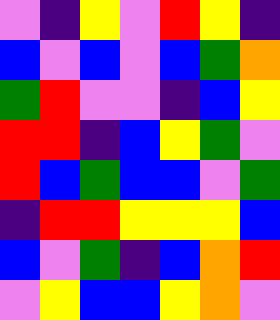[["violet", "indigo", "yellow", "violet", "red", "yellow", "indigo"], ["blue", "violet", "blue", "violet", "blue", "green", "orange"], ["green", "red", "violet", "violet", "indigo", "blue", "yellow"], ["red", "red", "indigo", "blue", "yellow", "green", "violet"], ["red", "blue", "green", "blue", "blue", "violet", "green"], ["indigo", "red", "red", "yellow", "yellow", "yellow", "blue"], ["blue", "violet", "green", "indigo", "blue", "orange", "red"], ["violet", "yellow", "blue", "blue", "yellow", "orange", "violet"]]